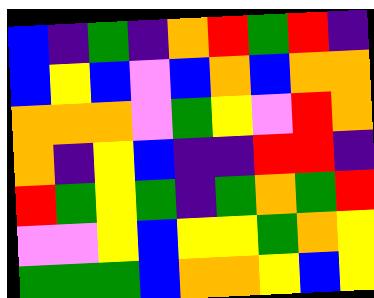[["blue", "indigo", "green", "indigo", "orange", "red", "green", "red", "indigo"], ["blue", "yellow", "blue", "violet", "blue", "orange", "blue", "orange", "orange"], ["orange", "orange", "orange", "violet", "green", "yellow", "violet", "red", "orange"], ["orange", "indigo", "yellow", "blue", "indigo", "indigo", "red", "red", "indigo"], ["red", "green", "yellow", "green", "indigo", "green", "orange", "green", "red"], ["violet", "violet", "yellow", "blue", "yellow", "yellow", "green", "orange", "yellow"], ["green", "green", "green", "blue", "orange", "orange", "yellow", "blue", "yellow"]]